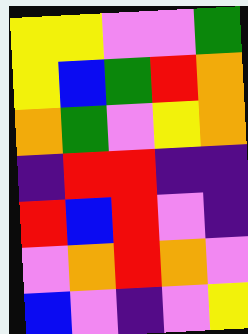[["yellow", "yellow", "violet", "violet", "green"], ["yellow", "blue", "green", "red", "orange"], ["orange", "green", "violet", "yellow", "orange"], ["indigo", "red", "red", "indigo", "indigo"], ["red", "blue", "red", "violet", "indigo"], ["violet", "orange", "red", "orange", "violet"], ["blue", "violet", "indigo", "violet", "yellow"]]